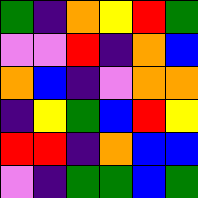[["green", "indigo", "orange", "yellow", "red", "green"], ["violet", "violet", "red", "indigo", "orange", "blue"], ["orange", "blue", "indigo", "violet", "orange", "orange"], ["indigo", "yellow", "green", "blue", "red", "yellow"], ["red", "red", "indigo", "orange", "blue", "blue"], ["violet", "indigo", "green", "green", "blue", "green"]]